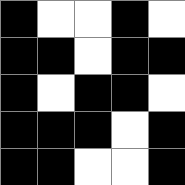[["black", "white", "white", "black", "white"], ["black", "black", "white", "black", "black"], ["black", "white", "black", "black", "white"], ["black", "black", "black", "white", "black"], ["black", "black", "white", "white", "black"]]